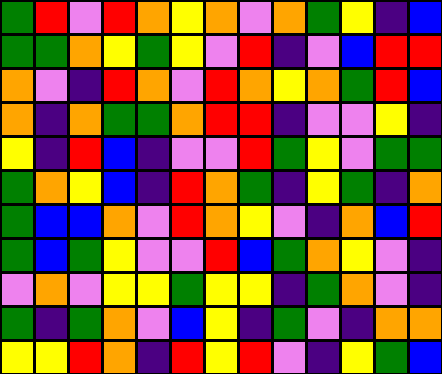[["green", "red", "violet", "red", "orange", "yellow", "orange", "violet", "orange", "green", "yellow", "indigo", "blue"], ["green", "green", "orange", "yellow", "green", "yellow", "violet", "red", "indigo", "violet", "blue", "red", "red"], ["orange", "violet", "indigo", "red", "orange", "violet", "red", "orange", "yellow", "orange", "green", "red", "blue"], ["orange", "indigo", "orange", "green", "green", "orange", "red", "red", "indigo", "violet", "violet", "yellow", "indigo"], ["yellow", "indigo", "red", "blue", "indigo", "violet", "violet", "red", "green", "yellow", "violet", "green", "green"], ["green", "orange", "yellow", "blue", "indigo", "red", "orange", "green", "indigo", "yellow", "green", "indigo", "orange"], ["green", "blue", "blue", "orange", "violet", "red", "orange", "yellow", "violet", "indigo", "orange", "blue", "red"], ["green", "blue", "green", "yellow", "violet", "violet", "red", "blue", "green", "orange", "yellow", "violet", "indigo"], ["violet", "orange", "violet", "yellow", "yellow", "green", "yellow", "yellow", "indigo", "green", "orange", "violet", "indigo"], ["green", "indigo", "green", "orange", "violet", "blue", "yellow", "indigo", "green", "violet", "indigo", "orange", "orange"], ["yellow", "yellow", "red", "orange", "indigo", "red", "yellow", "red", "violet", "indigo", "yellow", "green", "blue"]]